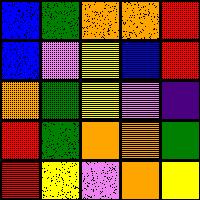[["blue", "green", "orange", "orange", "red"], ["blue", "violet", "yellow", "blue", "red"], ["orange", "green", "yellow", "violet", "indigo"], ["red", "green", "orange", "orange", "green"], ["red", "yellow", "violet", "orange", "yellow"]]